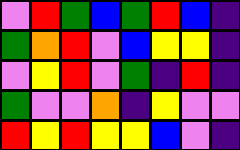[["violet", "red", "green", "blue", "green", "red", "blue", "indigo"], ["green", "orange", "red", "violet", "blue", "yellow", "yellow", "indigo"], ["violet", "yellow", "red", "violet", "green", "indigo", "red", "indigo"], ["green", "violet", "violet", "orange", "indigo", "yellow", "violet", "violet"], ["red", "yellow", "red", "yellow", "yellow", "blue", "violet", "indigo"]]